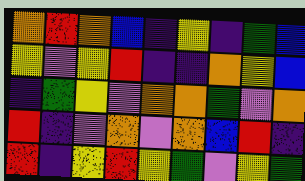[["orange", "red", "orange", "blue", "indigo", "yellow", "indigo", "green", "blue"], ["yellow", "violet", "yellow", "red", "indigo", "indigo", "orange", "yellow", "blue"], ["indigo", "green", "yellow", "violet", "orange", "orange", "green", "violet", "orange"], ["red", "indigo", "violet", "orange", "violet", "orange", "blue", "red", "indigo"], ["red", "indigo", "yellow", "red", "yellow", "green", "violet", "yellow", "green"]]